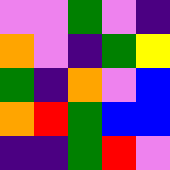[["violet", "violet", "green", "violet", "indigo"], ["orange", "violet", "indigo", "green", "yellow"], ["green", "indigo", "orange", "violet", "blue"], ["orange", "red", "green", "blue", "blue"], ["indigo", "indigo", "green", "red", "violet"]]